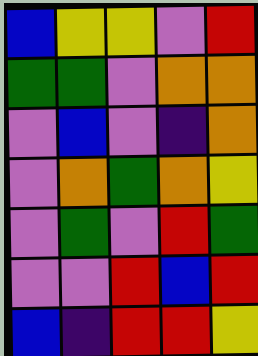[["blue", "yellow", "yellow", "violet", "red"], ["green", "green", "violet", "orange", "orange"], ["violet", "blue", "violet", "indigo", "orange"], ["violet", "orange", "green", "orange", "yellow"], ["violet", "green", "violet", "red", "green"], ["violet", "violet", "red", "blue", "red"], ["blue", "indigo", "red", "red", "yellow"]]